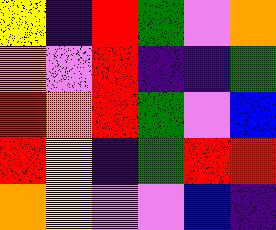[["yellow", "indigo", "red", "green", "violet", "orange"], ["orange", "violet", "red", "indigo", "indigo", "green"], ["red", "orange", "red", "green", "violet", "blue"], ["red", "yellow", "indigo", "green", "red", "red"], ["orange", "yellow", "violet", "violet", "blue", "indigo"]]